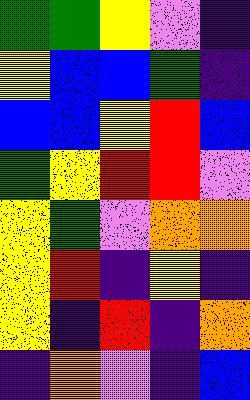[["green", "green", "yellow", "violet", "indigo"], ["yellow", "blue", "blue", "green", "indigo"], ["blue", "blue", "yellow", "red", "blue"], ["green", "yellow", "red", "red", "violet"], ["yellow", "green", "violet", "orange", "orange"], ["yellow", "red", "indigo", "yellow", "indigo"], ["yellow", "indigo", "red", "indigo", "orange"], ["indigo", "orange", "violet", "indigo", "blue"]]